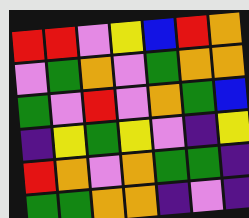[["red", "red", "violet", "yellow", "blue", "red", "orange"], ["violet", "green", "orange", "violet", "green", "orange", "orange"], ["green", "violet", "red", "violet", "orange", "green", "blue"], ["indigo", "yellow", "green", "yellow", "violet", "indigo", "yellow"], ["red", "orange", "violet", "orange", "green", "green", "indigo"], ["green", "green", "orange", "orange", "indigo", "violet", "indigo"]]